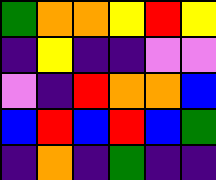[["green", "orange", "orange", "yellow", "red", "yellow"], ["indigo", "yellow", "indigo", "indigo", "violet", "violet"], ["violet", "indigo", "red", "orange", "orange", "blue"], ["blue", "red", "blue", "red", "blue", "green"], ["indigo", "orange", "indigo", "green", "indigo", "indigo"]]